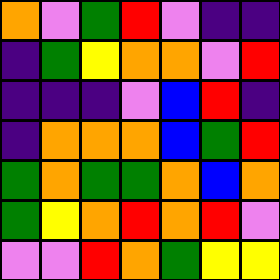[["orange", "violet", "green", "red", "violet", "indigo", "indigo"], ["indigo", "green", "yellow", "orange", "orange", "violet", "red"], ["indigo", "indigo", "indigo", "violet", "blue", "red", "indigo"], ["indigo", "orange", "orange", "orange", "blue", "green", "red"], ["green", "orange", "green", "green", "orange", "blue", "orange"], ["green", "yellow", "orange", "red", "orange", "red", "violet"], ["violet", "violet", "red", "orange", "green", "yellow", "yellow"]]